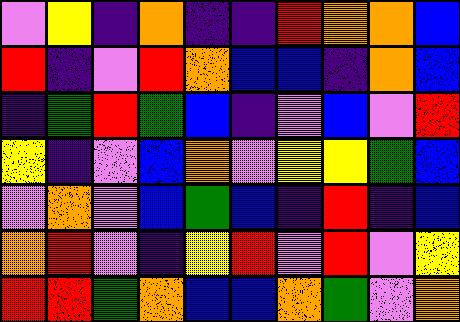[["violet", "yellow", "indigo", "orange", "indigo", "indigo", "red", "orange", "orange", "blue"], ["red", "indigo", "violet", "red", "orange", "blue", "blue", "indigo", "orange", "blue"], ["indigo", "green", "red", "green", "blue", "indigo", "violet", "blue", "violet", "red"], ["yellow", "indigo", "violet", "blue", "orange", "violet", "yellow", "yellow", "green", "blue"], ["violet", "orange", "violet", "blue", "green", "blue", "indigo", "red", "indigo", "blue"], ["orange", "red", "violet", "indigo", "yellow", "red", "violet", "red", "violet", "yellow"], ["red", "red", "green", "orange", "blue", "blue", "orange", "green", "violet", "orange"]]